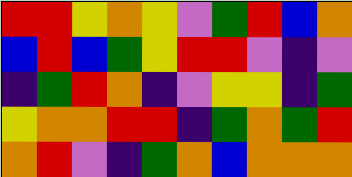[["red", "red", "yellow", "orange", "yellow", "violet", "green", "red", "blue", "orange"], ["blue", "red", "blue", "green", "yellow", "red", "red", "violet", "indigo", "violet"], ["indigo", "green", "red", "orange", "indigo", "violet", "yellow", "yellow", "indigo", "green"], ["yellow", "orange", "orange", "red", "red", "indigo", "green", "orange", "green", "red"], ["orange", "red", "violet", "indigo", "green", "orange", "blue", "orange", "orange", "orange"]]